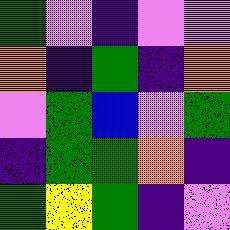[["green", "violet", "indigo", "violet", "violet"], ["orange", "indigo", "green", "indigo", "orange"], ["violet", "green", "blue", "violet", "green"], ["indigo", "green", "green", "orange", "indigo"], ["green", "yellow", "green", "indigo", "violet"]]